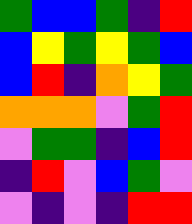[["green", "blue", "blue", "green", "indigo", "red"], ["blue", "yellow", "green", "yellow", "green", "blue"], ["blue", "red", "indigo", "orange", "yellow", "green"], ["orange", "orange", "orange", "violet", "green", "red"], ["violet", "green", "green", "indigo", "blue", "red"], ["indigo", "red", "violet", "blue", "green", "violet"], ["violet", "indigo", "violet", "indigo", "red", "red"]]